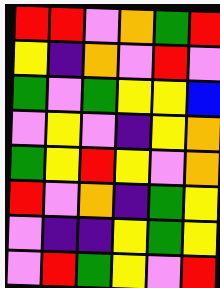[["red", "red", "violet", "orange", "green", "red"], ["yellow", "indigo", "orange", "violet", "red", "violet"], ["green", "violet", "green", "yellow", "yellow", "blue"], ["violet", "yellow", "violet", "indigo", "yellow", "orange"], ["green", "yellow", "red", "yellow", "violet", "orange"], ["red", "violet", "orange", "indigo", "green", "yellow"], ["violet", "indigo", "indigo", "yellow", "green", "yellow"], ["violet", "red", "green", "yellow", "violet", "red"]]